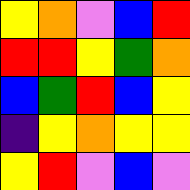[["yellow", "orange", "violet", "blue", "red"], ["red", "red", "yellow", "green", "orange"], ["blue", "green", "red", "blue", "yellow"], ["indigo", "yellow", "orange", "yellow", "yellow"], ["yellow", "red", "violet", "blue", "violet"]]